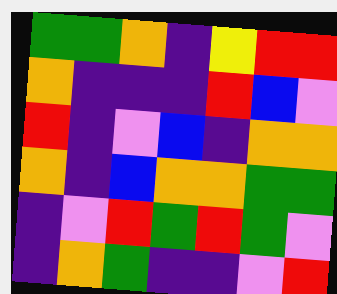[["green", "green", "orange", "indigo", "yellow", "red", "red"], ["orange", "indigo", "indigo", "indigo", "red", "blue", "violet"], ["red", "indigo", "violet", "blue", "indigo", "orange", "orange"], ["orange", "indigo", "blue", "orange", "orange", "green", "green"], ["indigo", "violet", "red", "green", "red", "green", "violet"], ["indigo", "orange", "green", "indigo", "indigo", "violet", "red"]]